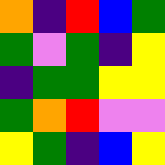[["orange", "indigo", "red", "blue", "green"], ["green", "violet", "green", "indigo", "yellow"], ["indigo", "green", "green", "yellow", "yellow"], ["green", "orange", "red", "violet", "violet"], ["yellow", "green", "indigo", "blue", "yellow"]]